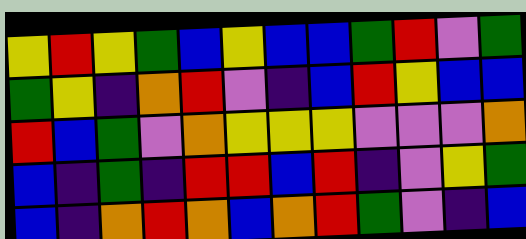[["yellow", "red", "yellow", "green", "blue", "yellow", "blue", "blue", "green", "red", "violet", "green"], ["green", "yellow", "indigo", "orange", "red", "violet", "indigo", "blue", "red", "yellow", "blue", "blue"], ["red", "blue", "green", "violet", "orange", "yellow", "yellow", "yellow", "violet", "violet", "violet", "orange"], ["blue", "indigo", "green", "indigo", "red", "red", "blue", "red", "indigo", "violet", "yellow", "green"], ["blue", "indigo", "orange", "red", "orange", "blue", "orange", "red", "green", "violet", "indigo", "blue"]]